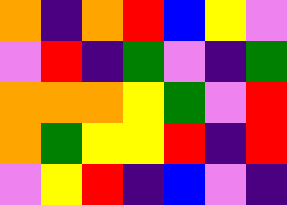[["orange", "indigo", "orange", "red", "blue", "yellow", "violet"], ["violet", "red", "indigo", "green", "violet", "indigo", "green"], ["orange", "orange", "orange", "yellow", "green", "violet", "red"], ["orange", "green", "yellow", "yellow", "red", "indigo", "red"], ["violet", "yellow", "red", "indigo", "blue", "violet", "indigo"]]